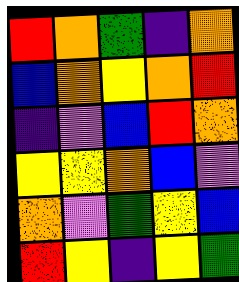[["red", "orange", "green", "indigo", "orange"], ["blue", "orange", "yellow", "orange", "red"], ["indigo", "violet", "blue", "red", "orange"], ["yellow", "yellow", "orange", "blue", "violet"], ["orange", "violet", "green", "yellow", "blue"], ["red", "yellow", "indigo", "yellow", "green"]]